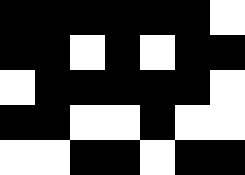[["black", "black", "black", "black", "black", "black", "white"], ["black", "black", "white", "black", "white", "black", "black"], ["white", "black", "black", "black", "black", "black", "white"], ["black", "black", "white", "white", "black", "white", "white"], ["white", "white", "black", "black", "white", "black", "black"]]